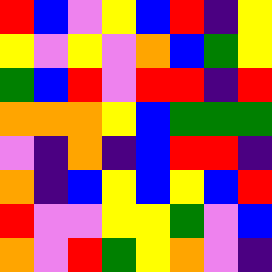[["red", "blue", "violet", "yellow", "blue", "red", "indigo", "yellow"], ["yellow", "violet", "yellow", "violet", "orange", "blue", "green", "yellow"], ["green", "blue", "red", "violet", "red", "red", "indigo", "red"], ["orange", "orange", "orange", "yellow", "blue", "green", "green", "green"], ["violet", "indigo", "orange", "indigo", "blue", "red", "red", "indigo"], ["orange", "indigo", "blue", "yellow", "blue", "yellow", "blue", "red"], ["red", "violet", "violet", "yellow", "yellow", "green", "violet", "blue"], ["orange", "violet", "red", "green", "yellow", "orange", "violet", "indigo"]]